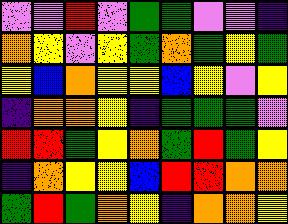[["violet", "violet", "red", "violet", "green", "green", "violet", "violet", "indigo"], ["orange", "yellow", "violet", "yellow", "green", "orange", "green", "yellow", "green"], ["yellow", "blue", "orange", "yellow", "yellow", "blue", "yellow", "violet", "yellow"], ["indigo", "orange", "orange", "yellow", "indigo", "green", "green", "green", "violet"], ["red", "red", "green", "yellow", "orange", "green", "red", "green", "yellow"], ["indigo", "orange", "yellow", "yellow", "blue", "red", "red", "orange", "orange"], ["green", "red", "green", "orange", "yellow", "indigo", "orange", "orange", "yellow"]]